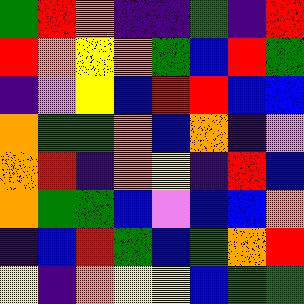[["green", "red", "orange", "indigo", "indigo", "green", "indigo", "red"], ["red", "orange", "yellow", "orange", "green", "blue", "red", "green"], ["indigo", "violet", "yellow", "blue", "red", "red", "blue", "blue"], ["orange", "green", "green", "orange", "blue", "orange", "indigo", "violet"], ["orange", "red", "indigo", "orange", "yellow", "indigo", "red", "blue"], ["orange", "green", "green", "blue", "violet", "blue", "blue", "orange"], ["indigo", "blue", "red", "green", "blue", "green", "orange", "red"], ["yellow", "indigo", "orange", "yellow", "yellow", "blue", "green", "green"]]